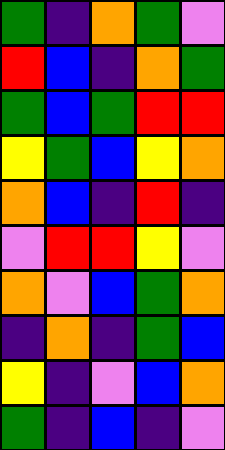[["green", "indigo", "orange", "green", "violet"], ["red", "blue", "indigo", "orange", "green"], ["green", "blue", "green", "red", "red"], ["yellow", "green", "blue", "yellow", "orange"], ["orange", "blue", "indigo", "red", "indigo"], ["violet", "red", "red", "yellow", "violet"], ["orange", "violet", "blue", "green", "orange"], ["indigo", "orange", "indigo", "green", "blue"], ["yellow", "indigo", "violet", "blue", "orange"], ["green", "indigo", "blue", "indigo", "violet"]]